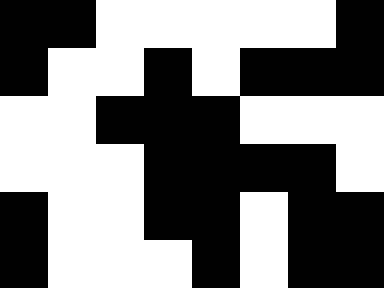[["black", "black", "white", "white", "white", "white", "white", "black"], ["black", "white", "white", "black", "white", "black", "black", "black"], ["white", "white", "black", "black", "black", "white", "white", "white"], ["white", "white", "white", "black", "black", "black", "black", "white"], ["black", "white", "white", "black", "black", "white", "black", "black"], ["black", "white", "white", "white", "black", "white", "black", "black"]]